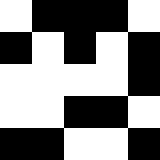[["white", "black", "black", "black", "white"], ["black", "white", "black", "white", "black"], ["white", "white", "white", "white", "black"], ["white", "white", "black", "black", "white"], ["black", "black", "white", "white", "black"]]